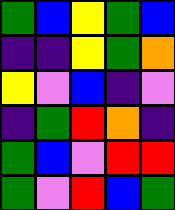[["green", "blue", "yellow", "green", "blue"], ["indigo", "indigo", "yellow", "green", "orange"], ["yellow", "violet", "blue", "indigo", "violet"], ["indigo", "green", "red", "orange", "indigo"], ["green", "blue", "violet", "red", "red"], ["green", "violet", "red", "blue", "green"]]